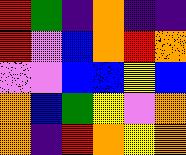[["red", "green", "indigo", "orange", "indigo", "indigo"], ["red", "violet", "blue", "orange", "red", "orange"], ["violet", "violet", "blue", "blue", "yellow", "blue"], ["orange", "blue", "green", "yellow", "violet", "orange"], ["orange", "indigo", "red", "orange", "yellow", "orange"]]